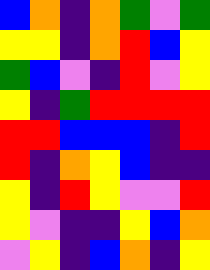[["blue", "orange", "indigo", "orange", "green", "violet", "green"], ["yellow", "yellow", "indigo", "orange", "red", "blue", "yellow"], ["green", "blue", "violet", "indigo", "red", "violet", "yellow"], ["yellow", "indigo", "green", "red", "red", "red", "red"], ["red", "red", "blue", "blue", "blue", "indigo", "red"], ["red", "indigo", "orange", "yellow", "blue", "indigo", "indigo"], ["yellow", "indigo", "red", "yellow", "violet", "violet", "red"], ["yellow", "violet", "indigo", "indigo", "yellow", "blue", "orange"], ["violet", "yellow", "indigo", "blue", "orange", "indigo", "yellow"]]